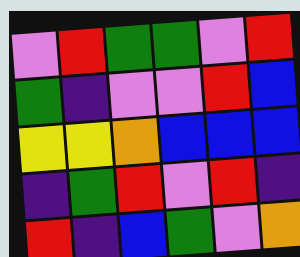[["violet", "red", "green", "green", "violet", "red"], ["green", "indigo", "violet", "violet", "red", "blue"], ["yellow", "yellow", "orange", "blue", "blue", "blue"], ["indigo", "green", "red", "violet", "red", "indigo"], ["red", "indigo", "blue", "green", "violet", "orange"]]